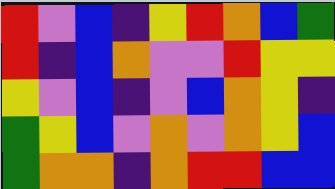[["red", "violet", "blue", "indigo", "yellow", "red", "orange", "blue", "green"], ["red", "indigo", "blue", "orange", "violet", "violet", "red", "yellow", "yellow"], ["yellow", "violet", "blue", "indigo", "violet", "blue", "orange", "yellow", "indigo"], ["green", "yellow", "blue", "violet", "orange", "violet", "orange", "yellow", "blue"], ["green", "orange", "orange", "indigo", "orange", "red", "red", "blue", "blue"]]